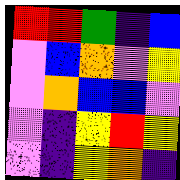[["red", "red", "green", "indigo", "blue"], ["violet", "blue", "orange", "violet", "yellow"], ["violet", "orange", "blue", "blue", "violet"], ["violet", "indigo", "yellow", "red", "yellow"], ["violet", "indigo", "yellow", "orange", "indigo"]]